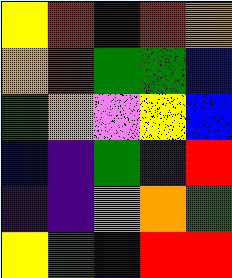[["yellow", "red", "indigo", "red", "orange"], ["orange", "red", "green", "green", "blue"], ["green", "orange", "violet", "yellow", "blue"], ["blue", "indigo", "green", "indigo", "red"], ["indigo", "indigo", "violet", "orange", "green"], ["yellow", "green", "blue", "red", "red"]]